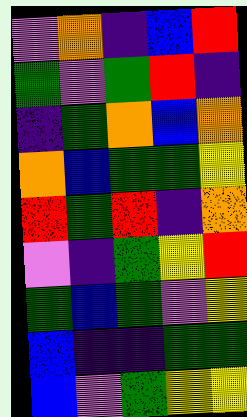[["violet", "orange", "indigo", "blue", "red"], ["green", "violet", "green", "red", "indigo"], ["indigo", "green", "orange", "blue", "orange"], ["orange", "blue", "green", "green", "yellow"], ["red", "green", "red", "indigo", "orange"], ["violet", "indigo", "green", "yellow", "red"], ["green", "blue", "green", "violet", "yellow"], ["blue", "indigo", "indigo", "green", "green"], ["blue", "violet", "green", "yellow", "yellow"]]